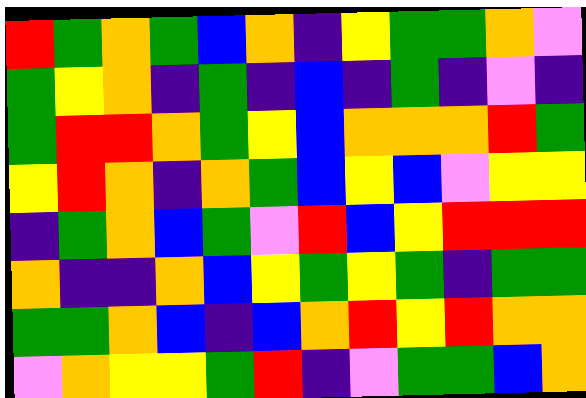[["red", "green", "orange", "green", "blue", "orange", "indigo", "yellow", "green", "green", "orange", "violet"], ["green", "yellow", "orange", "indigo", "green", "indigo", "blue", "indigo", "green", "indigo", "violet", "indigo"], ["green", "red", "red", "orange", "green", "yellow", "blue", "orange", "orange", "orange", "red", "green"], ["yellow", "red", "orange", "indigo", "orange", "green", "blue", "yellow", "blue", "violet", "yellow", "yellow"], ["indigo", "green", "orange", "blue", "green", "violet", "red", "blue", "yellow", "red", "red", "red"], ["orange", "indigo", "indigo", "orange", "blue", "yellow", "green", "yellow", "green", "indigo", "green", "green"], ["green", "green", "orange", "blue", "indigo", "blue", "orange", "red", "yellow", "red", "orange", "orange"], ["violet", "orange", "yellow", "yellow", "green", "red", "indigo", "violet", "green", "green", "blue", "orange"]]